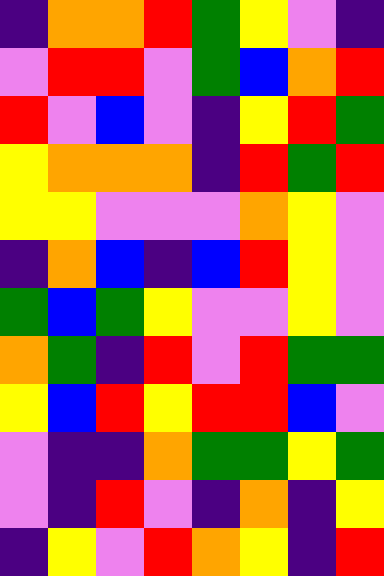[["indigo", "orange", "orange", "red", "green", "yellow", "violet", "indigo"], ["violet", "red", "red", "violet", "green", "blue", "orange", "red"], ["red", "violet", "blue", "violet", "indigo", "yellow", "red", "green"], ["yellow", "orange", "orange", "orange", "indigo", "red", "green", "red"], ["yellow", "yellow", "violet", "violet", "violet", "orange", "yellow", "violet"], ["indigo", "orange", "blue", "indigo", "blue", "red", "yellow", "violet"], ["green", "blue", "green", "yellow", "violet", "violet", "yellow", "violet"], ["orange", "green", "indigo", "red", "violet", "red", "green", "green"], ["yellow", "blue", "red", "yellow", "red", "red", "blue", "violet"], ["violet", "indigo", "indigo", "orange", "green", "green", "yellow", "green"], ["violet", "indigo", "red", "violet", "indigo", "orange", "indigo", "yellow"], ["indigo", "yellow", "violet", "red", "orange", "yellow", "indigo", "red"]]